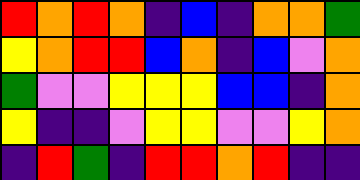[["red", "orange", "red", "orange", "indigo", "blue", "indigo", "orange", "orange", "green"], ["yellow", "orange", "red", "red", "blue", "orange", "indigo", "blue", "violet", "orange"], ["green", "violet", "violet", "yellow", "yellow", "yellow", "blue", "blue", "indigo", "orange"], ["yellow", "indigo", "indigo", "violet", "yellow", "yellow", "violet", "violet", "yellow", "orange"], ["indigo", "red", "green", "indigo", "red", "red", "orange", "red", "indigo", "indigo"]]